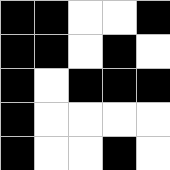[["black", "black", "white", "white", "black"], ["black", "black", "white", "black", "white"], ["black", "white", "black", "black", "black"], ["black", "white", "white", "white", "white"], ["black", "white", "white", "black", "white"]]